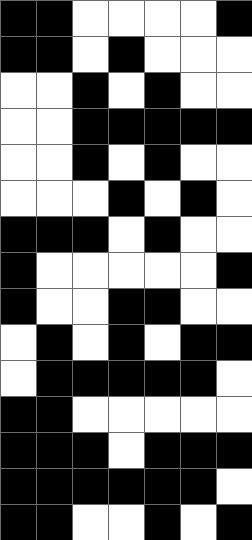[["black", "black", "white", "white", "white", "white", "black"], ["black", "black", "white", "black", "white", "white", "white"], ["white", "white", "black", "white", "black", "white", "white"], ["white", "white", "black", "black", "black", "black", "black"], ["white", "white", "black", "white", "black", "white", "white"], ["white", "white", "white", "black", "white", "black", "white"], ["black", "black", "black", "white", "black", "white", "white"], ["black", "white", "white", "white", "white", "white", "black"], ["black", "white", "white", "black", "black", "white", "white"], ["white", "black", "white", "black", "white", "black", "black"], ["white", "black", "black", "black", "black", "black", "white"], ["black", "black", "white", "white", "white", "white", "white"], ["black", "black", "black", "white", "black", "black", "black"], ["black", "black", "black", "black", "black", "black", "white"], ["black", "black", "white", "white", "black", "white", "black"]]